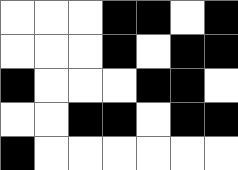[["white", "white", "white", "black", "black", "white", "black"], ["white", "white", "white", "black", "white", "black", "black"], ["black", "white", "white", "white", "black", "black", "white"], ["white", "white", "black", "black", "white", "black", "black"], ["black", "white", "white", "white", "white", "white", "white"]]